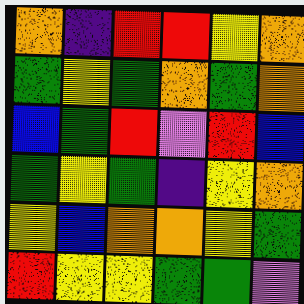[["orange", "indigo", "red", "red", "yellow", "orange"], ["green", "yellow", "green", "orange", "green", "orange"], ["blue", "green", "red", "violet", "red", "blue"], ["green", "yellow", "green", "indigo", "yellow", "orange"], ["yellow", "blue", "orange", "orange", "yellow", "green"], ["red", "yellow", "yellow", "green", "green", "violet"]]